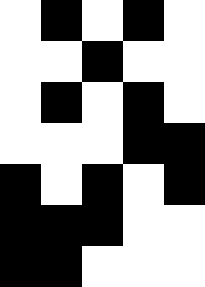[["white", "black", "white", "black", "white"], ["white", "white", "black", "white", "white"], ["white", "black", "white", "black", "white"], ["white", "white", "white", "black", "black"], ["black", "white", "black", "white", "black"], ["black", "black", "black", "white", "white"], ["black", "black", "white", "white", "white"]]